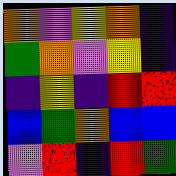[["orange", "violet", "yellow", "orange", "indigo"], ["green", "orange", "violet", "yellow", "indigo"], ["indigo", "yellow", "indigo", "red", "red"], ["blue", "green", "orange", "blue", "blue"], ["violet", "red", "indigo", "red", "green"]]